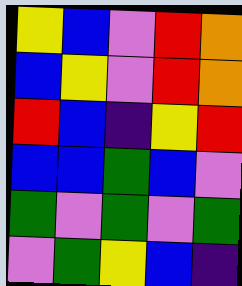[["yellow", "blue", "violet", "red", "orange"], ["blue", "yellow", "violet", "red", "orange"], ["red", "blue", "indigo", "yellow", "red"], ["blue", "blue", "green", "blue", "violet"], ["green", "violet", "green", "violet", "green"], ["violet", "green", "yellow", "blue", "indigo"]]